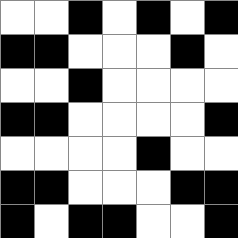[["white", "white", "black", "white", "black", "white", "black"], ["black", "black", "white", "white", "white", "black", "white"], ["white", "white", "black", "white", "white", "white", "white"], ["black", "black", "white", "white", "white", "white", "black"], ["white", "white", "white", "white", "black", "white", "white"], ["black", "black", "white", "white", "white", "black", "black"], ["black", "white", "black", "black", "white", "white", "black"]]